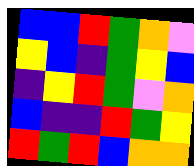[["blue", "blue", "red", "green", "orange", "violet"], ["yellow", "blue", "indigo", "green", "yellow", "blue"], ["indigo", "yellow", "red", "green", "violet", "orange"], ["blue", "indigo", "indigo", "red", "green", "yellow"], ["red", "green", "red", "blue", "orange", "orange"]]